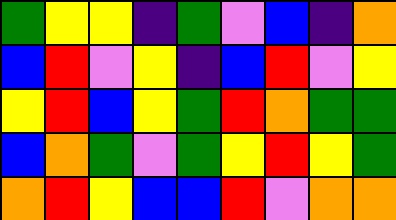[["green", "yellow", "yellow", "indigo", "green", "violet", "blue", "indigo", "orange"], ["blue", "red", "violet", "yellow", "indigo", "blue", "red", "violet", "yellow"], ["yellow", "red", "blue", "yellow", "green", "red", "orange", "green", "green"], ["blue", "orange", "green", "violet", "green", "yellow", "red", "yellow", "green"], ["orange", "red", "yellow", "blue", "blue", "red", "violet", "orange", "orange"]]